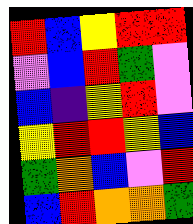[["red", "blue", "yellow", "red", "red"], ["violet", "blue", "red", "green", "violet"], ["blue", "indigo", "yellow", "red", "violet"], ["yellow", "red", "red", "yellow", "blue"], ["green", "orange", "blue", "violet", "red"], ["blue", "red", "orange", "orange", "green"]]